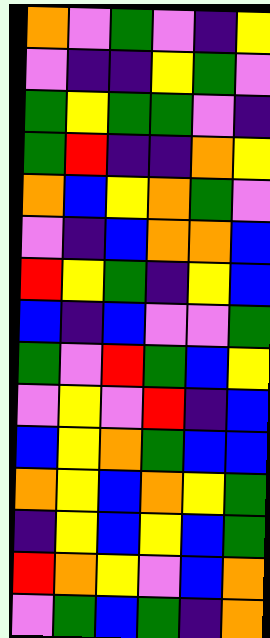[["orange", "violet", "green", "violet", "indigo", "yellow"], ["violet", "indigo", "indigo", "yellow", "green", "violet"], ["green", "yellow", "green", "green", "violet", "indigo"], ["green", "red", "indigo", "indigo", "orange", "yellow"], ["orange", "blue", "yellow", "orange", "green", "violet"], ["violet", "indigo", "blue", "orange", "orange", "blue"], ["red", "yellow", "green", "indigo", "yellow", "blue"], ["blue", "indigo", "blue", "violet", "violet", "green"], ["green", "violet", "red", "green", "blue", "yellow"], ["violet", "yellow", "violet", "red", "indigo", "blue"], ["blue", "yellow", "orange", "green", "blue", "blue"], ["orange", "yellow", "blue", "orange", "yellow", "green"], ["indigo", "yellow", "blue", "yellow", "blue", "green"], ["red", "orange", "yellow", "violet", "blue", "orange"], ["violet", "green", "blue", "green", "indigo", "orange"]]